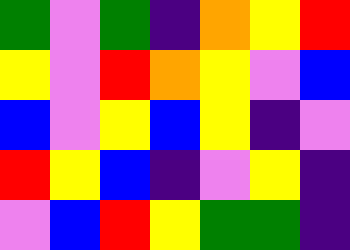[["green", "violet", "green", "indigo", "orange", "yellow", "red"], ["yellow", "violet", "red", "orange", "yellow", "violet", "blue"], ["blue", "violet", "yellow", "blue", "yellow", "indigo", "violet"], ["red", "yellow", "blue", "indigo", "violet", "yellow", "indigo"], ["violet", "blue", "red", "yellow", "green", "green", "indigo"]]